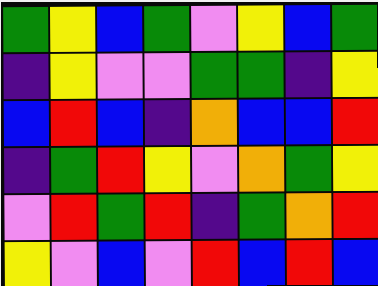[["green", "yellow", "blue", "green", "violet", "yellow", "blue", "green"], ["indigo", "yellow", "violet", "violet", "green", "green", "indigo", "yellow"], ["blue", "red", "blue", "indigo", "orange", "blue", "blue", "red"], ["indigo", "green", "red", "yellow", "violet", "orange", "green", "yellow"], ["violet", "red", "green", "red", "indigo", "green", "orange", "red"], ["yellow", "violet", "blue", "violet", "red", "blue", "red", "blue"]]